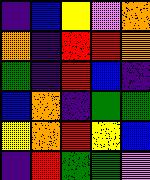[["indigo", "blue", "yellow", "violet", "orange"], ["orange", "indigo", "red", "red", "orange"], ["green", "indigo", "red", "blue", "indigo"], ["blue", "orange", "indigo", "green", "green"], ["yellow", "orange", "red", "yellow", "blue"], ["indigo", "red", "green", "green", "violet"]]